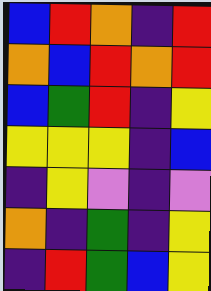[["blue", "red", "orange", "indigo", "red"], ["orange", "blue", "red", "orange", "red"], ["blue", "green", "red", "indigo", "yellow"], ["yellow", "yellow", "yellow", "indigo", "blue"], ["indigo", "yellow", "violet", "indigo", "violet"], ["orange", "indigo", "green", "indigo", "yellow"], ["indigo", "red", "green", "blue", "yellow"]]